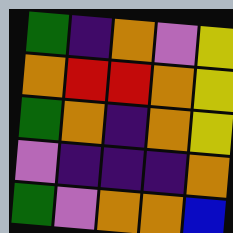[["green", "indigo", "orange", "violet", "yellow"], ["orange", "red", "red", "orange", "yellow"], ["green", "orange", "indigo", "orange", "yellow"], ["violet", "indigo", "indigo", "indigo", "orange"], ["green", "violet", "orange", "orange", "blue"]]